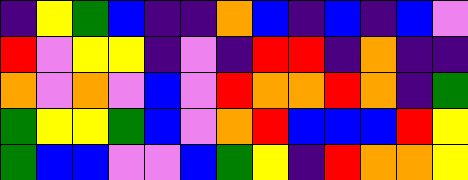[["indigo", "yellow", "green", "blue", "indigo", "indigo", "orange", "blue", "indigo", "blue", "indigo", "blue", "violet"], ["red", "violet", "yellow", "yellow", "indigo", "violet", "indigo", "red", "red", "indigo", "orange", "indigo", "indigo"], ["orange", "violet", "orange", "violet", "blue", "violet", "red", "orange", "orange", "red", "orange", "indigo", "green"], ["green", "yellow", "yellow", "green", "blue", "violet", "orange", "red", "blue", "blue", "blue", "red", "yellow"], ["green", "blue", "blue", "violet", "violet", "blue", "green", "yellow", "indigo", "red", "orange", "orange", "yellow"]]